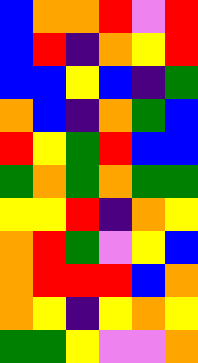[["blue", "orange", "orange", "red", "violet", "red"], ["blue", "red", "indigo", "orange", "yellow", "red"], ["blue", "blue", "yellow", "blue", "indigo", "green"], ["orange", "blue", "indigo", "orange", "green", "blue"], ["red", "yellow", "green", "red", "blue", "blue"], ["green", "orange", "green", "orange", "green", "green"], ["yellow", "yellow", "red", "indigo", "orange", "yellow"], ["orange", "red", "green", "violet", "yellow", "blue"], ["orange", "red", "red", "red", "blue", "orange"], ["orange", "yellow", "indigo", "yellow", "orange", "yellow"], ["green", "green", "yellow", "violet", "violet", "orange"]]